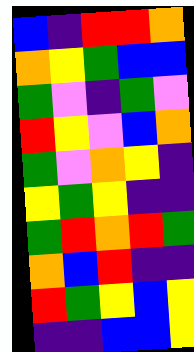[["blue", "indigo", "red", "red", "orange"], ["orange", "yellow", "green", "blue", "blue"], ["green", "violet", "indigo", "green", "violet"], ["red", "yellow", "violet", "blue", "orange"], ["green", "violet", "orange", "yellow", "indigo"], ["yellow", "green", "yellow", "indigo", "indigo"], ["green", "red", "orange", "red", "green"], ["orange", "blue", "red", "indigo", "indigo"], ["red", "green", "yellow", "blue", "yellow"], ["indigo", "indigo", "blue", "blue", "yellow"]]